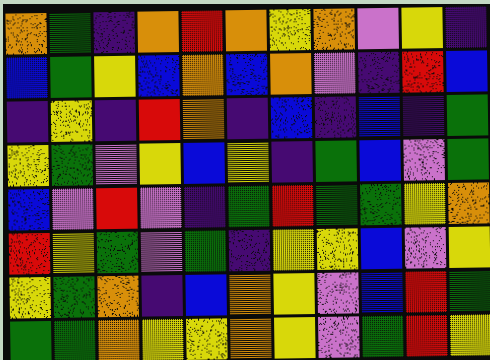[["orange", "green", "indigo", "orange", "red", "orange", "yellow", "orange", "violet", "yellow", "indigo"], ["blue", "green", "yellow", "blue", "orange", "blue", "orange", "violet", "indigo", "red", "blue"], ["indigo", "yellow", "indigo", "red", "orange", "indigo", "blue", "indigo", "blue", "indigo", "green"], ["yellow", "green", "violet", "yellow", "blue", "yellow", "indigo", "green", "blue", "violet", "green"], ["blue", "violet", "red", "violet", "indigo", "green", "red", "green", "green", "yellow", "orange"], ["red", "yellow", "green", "violet", "green", "indigo", "yellow", "yellow", "blue", "violet", "yellow"], ["yellow", "green", "orange", "indigo", "blue", "orange", "yellow", "violet", "blue", "red", "green"], ["green", "green", "orange", "yellow", "yellow", "orange", "yellow", "violet", "green", "red", "yellow"]]